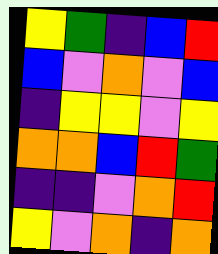[["yellow", "green", "indigo", "blue", "red"], ["blue", "violet", "orange", "violet", "blue"], ["indigo", "yellow", "yellow", "violet", "yellow"], ["orange", "orange", "blue", "red", "green"], ["indigo", "indigo", "violet", "orange", "red"], ["yellow", "violet", "orange", "indigo", "orange"]]